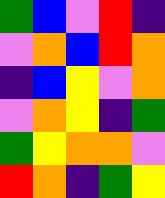[["green", "blue", "violet", "red", "indigo"], ["violet", "orange", "blue", "red", "orange"], ["indigo", "blue", "yellow", "violet", "orange"], ["violet", "orange", "yellow", "indigo", "green"], ["green", "yellow", "orange", "orange", "violet"], ["red", "orange", "indigo", "green", "yellow"]]